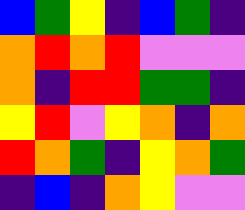[["blue", "green", "yellow", "indigo", "blue", "green", "indigo"], ["orange", "red", "orange", "red", "violet", "violet", "violet"], ["orange", "indigo", "red", "red", "green", "green", "indigo"], ["yellow", "red", "violet", "yellow", "orange", "indigo", "orange"], ["red", "orange", "green", "indigo", "yellow", "orange", "green"], ["indigo", "blue", "indigo", "orange", "yellow", "violet", "violet"]]